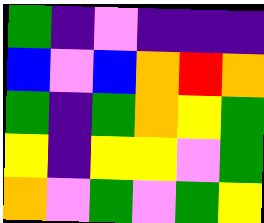[["green", "indigo", "violet", "indigo", "indigo", "indigo"], ["blue", "violet", "blue", "orange", "red", "orange"], ["green", "indigo", "green", "orange", "yellow", "green"], ["yellow", "indigo", "yellow", "yellow", "violet", "green"], ["orange", "violet", "green", "violet", "green", "yellow"]]